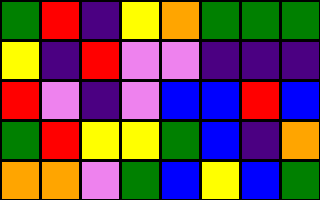[["green", "red", "indigo", "yellow", "orange", "green", "green", "green"], ["yellow", "indigo", "red", "violet", "violet", "indigo", "indigo", "indigo"], ["red", "violet", "indigo", "violet", "blue", "blue", "red", "blue"], ["green", "red", "yellow", "yellow", "green", "blue", "indigo", "orange"], ["orange", "orange", "violet", "green", "blue", "yellow", "blue", "green"]]